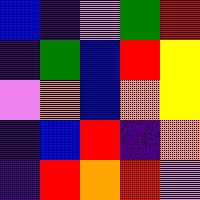[["blue", "indigo", "violet", "green", "red"], ["indigo", "green", "blue", "red", "yellow"], ["violet", "orange", "blue", "orange", "yellow"], ["indigo", "blue", "red", "indigo", "orange"], ["indigo", "red", "orange", "red", "violet"]]